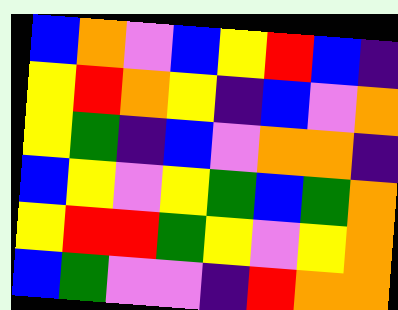[["blue", "orange", "violet", "blue", "yellow", "red", "blue", "indigo"], ["yellow", "red", "orange", "yellow", "indigo", "blue", "violet", "orange"], ["yellow", "green", "indigo", "blue", "violet", "orange", "orange", "indigo"], ["blue", "yellow", "violet", "yellow", "green", "blue", "green", "orange"], ["yellow", "red", "red", "green", "yellow", "violet", "yellow", "orange"], ["blue", "green", "violet", "violet", "indigo", "red", "orange", "orange"]]